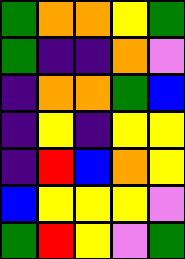[["green", "orange", "orange", "yellow", "green"], ["green", "indigo", "indigo", "orange", "violet"], ["indigo", "orange", "orange", "green", "blue"], ["indigo", "yellow", "indigo", "yellow", "yellow"], ["indigo", "red", "blue", "orange", "yellow"], ["blue", "yellow", "yellow", "yellow", "violet"], ["green", "red", "yellow", "violet", "green"]]